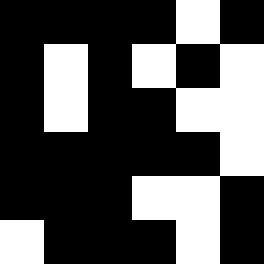[["black", "black", "black", "black", "white", "black"], ["black", "white", "black", "white", "black", "white"], ["black", "white", "black", "black", "white", "white"], ["black", "black", "black", "black", "black", "white"], ["black", "black", "black", "white", "white", "black"], ["white", "black", "black", "black", "white", "black"]]